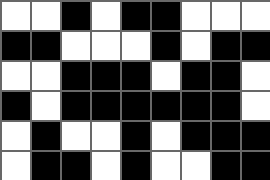[["white", "white", "black", "white", "black", "black", "white", "white", "white"], ["black", "black", "white", "white", "white", "black", "white", "black", "black"], ["white", "white", "black", "black", "black", "white", "black", "black", "white"], ["black", "white", "black", "black", "black", "black", "black", "black", "white"], ["white", "black", "white", "white", "black", "white", "black", "black", "black"], ["white", "black", "black", "white", "black", "white", "white", "black", "black"]]